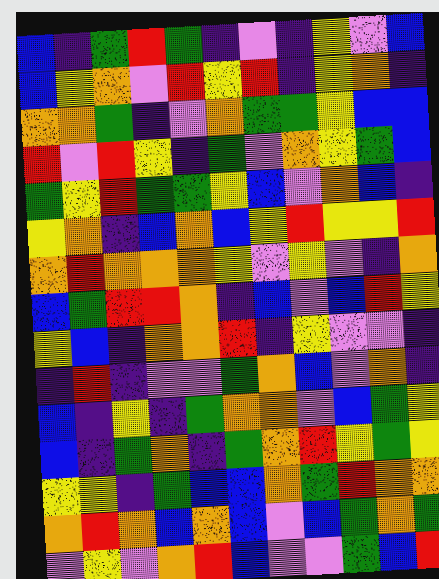[["blue", "indigo", "green", "red", "green", "indigo", "violet", "indigo", "yellow", "violet", "blue"], ["blue", "yellow", "orange", "violet", "red", "yellow", "red", "indigo", "yellow", "orange", "indigo"], ["orange", "orange", "green", "indigo", "violet", "orange", "green", "green", "yellow", "blue", "blue"], ["red", "violet", "red", "yellow", "indigo", "green", "violet", "orange", "yellow", "green", "blue"], ["green", "yellow", "red", "green", "green", "yellow", "blue", "violet", "orange", "blue", "indigo"], ["yellow", "orange", "indigo", "blue", "orange", "blue", "yellow", "red", "yellow", "yellow", "red"], ["orange", "red", "orange", "orange", "orange", "yellow", "violet", "yellow", "violet", "indigo", "orange"], ["blue", "green", "red", "red", "orange", "indigo", "blue", "violet", "blue", "red", "yellow"], ["yellow", "blue", "indigo", "orange", "orange", "red", "indigo", "yellow", "violet", "violet", "indigo"], ["indigo", "red", "indigo", "violet", "violet", "green", "orange", "blue", "violet", "orange", "indigo"], ["blue", "indigo", "yellow", "indigo", "green", "orange", "orange", "violet", "blue", "green", "yellow"], ["blue", "indigo", "green", "orange", "indigo", "green", "orange", "red", "yellow", "green", "yellow"], ["yellow", "yellow", "indigo", "green", "blue", "blue", "orange", "green", "red", "orange", "orange"], ["orange", "red", "orange", "blue", "orange", "blue", "violet", "blue", "green", "orange", "green"], ["violet", "yellow", "violet", "orange", "red", "blue", "violet", "violet", "green", "blue", "red"]]